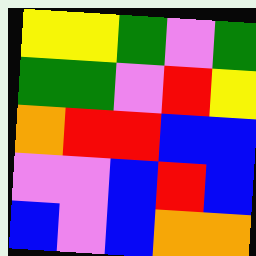[["yellow", "yellow", "green", "violet", "green"], ["green", "green", "violet", "red", "yellow"], ["orange", "red", "red", "blue", "blue"], ["violet", "violet", "blue", "red", "blue"], ["blue", "violet", "blue", "orange", "orange"]]